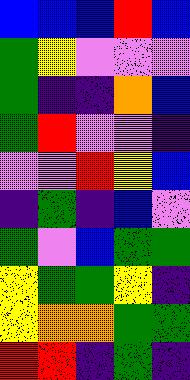[["blue", "blue", "blue", "red", "blue"], ["green", "yellow", "violet", "violet", "violet"], ["green", "indigo", "indigo", "orange", "blue"], ["green", "red", "violet", "violet", "indigo"], ["violet", "violet", "red", "yellow", "blue"], ["indigo", "green", "indigo", "blue", "violet"], ["green", "violet", "blue", "green", "green"], ["yellow", "green", "green", "yellow", "indigo"], ["yellow", "orange", "orange", "green", "green"], ["red", "red", "indigo", "green", "indigo"]]